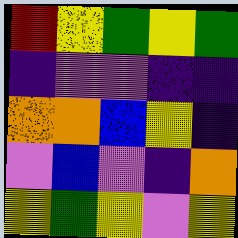[["red", "yellow", "green", "yellow", "green"], ["indigo", "violet", "violet", "indigo", "indigo"], ["orange", "orange", "blue", "yellow", "indigo"], ["violet", "blue", "violet", "indigo", "orange"], ["yellow", "green", "yellow", "violet", "yellow"]]